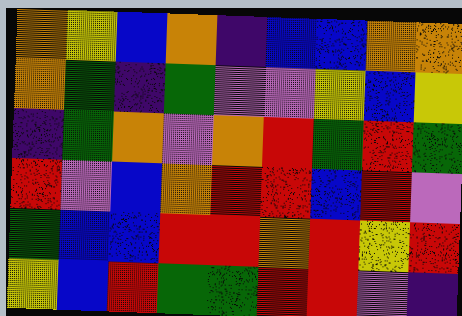[["orange", "yellow", "blue", "orange", "indigo", "blue", "blue", "orange", "orange"], ["orange", "green", "indigo", "green", "violet", "violet", "yellow", "blue", "yellow"], ["indigo", "green", "orange", "violet", "orange", "red", "green", "red", "green"], ["red", "violet", "blue", "orange", "red", "red", "blue", "red", "violet"], ["green", "blue", "blue", "red", "red", "orange", "red", "yellow", "red"], ["yellow", "blue", "red", "green", "green", "red", "red", "violet", "indigo"]]